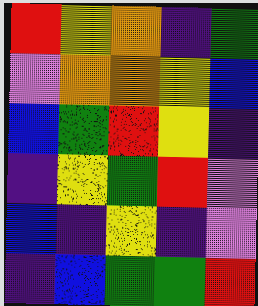[["red", "yellow", "orange", "indigo", "green"], ["violet", "orange", "orange", "yellow", "blue"], ["blue", "green", "red", "yellow", "indigo"], ["indigo", "yellow", "green", "red", "violet"], ["blue", "indigo", "yellow", "indigo", "violet"], ["indigo", "blue", "green", "green", "red"]]